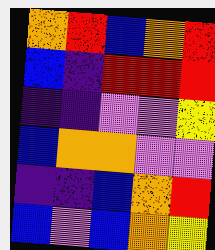[["orange", "red", "blue", "orange", "red"], ["blue", "indigo", "red", "red", "red"], ["indigo", "indigo", "violet", "violet", "yellow"], ["blue", "orange", "orange", "violet", "violet"], ["indigo", "indigo", "blue", "orange", "red"], ["blue", "violet", "blue", "orange", "yellow"]]